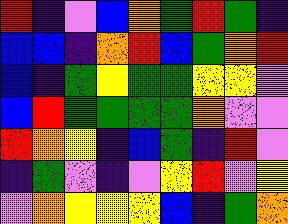[["red", "indigo", "violet", "blue", "orange", "green", "red", "green", "indigo"], ["blue", "blue", "indigo", "orange", "red", "blue", "green", "orange", "red"], ["blue", "indigo", "green", "yellow", "green", "green", "yellow", "yellow", "violet"], ["blue", "red", "green", "green", "green", "green", "orange", "violet", "violet"], ["red", "orange", "yellow", "indigo", "blue", "green", "indigo", "red", "violet"], ["indigo", "green", "violet", "indigo", "violet", "yellow", "red", "violet", "yellow"], ["violet", "orange", "yellow", "yellow", "yellow", "blue", "indigo", "green", "orange"]]